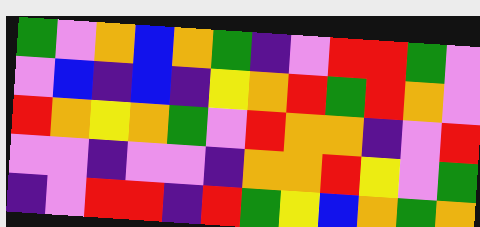[["green", "violet", "orange", "blue", "orange", "green", "indigo", "violet", "red", "red", "green", "violet"], ["violet", "blue", "indigo", "blue", "indigo", "yellow", "orange", "red", "green", "red", "orange", "violet"], ["red", "orange", "yellow", "orange", "green", "violet", "red", "orange", "orange", "indigo", "violet", "red"], ["violet", "violet", "indigo", "violet", "violet", "indigo", "orange", "orange", "red", "yellow", "violet", "green"], ["indigo", "violet", "red", "red", "indigo", "red", "green", "yellow", "blue", "orange", "green", "orange"]]